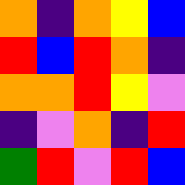[["orange", "indigo", "orange", "yellow", "blue"], ["red", "blue", "red", "orange", "indigo"], ["orange", "orange", "red", "yellow", "violet"], ["indigo", "violet", "orange", "indigo", "red"], ["green", "red", "violet", "red", "blue"]]